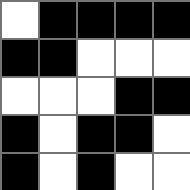[["white", "black", "black", "black", "black"], ["black", "black", "white", "white", "white"], ["white", "white", "white", "black", "black"], ["black", "white", "black", "black", "white"], ["black", "white", "black", "white", "white"]]